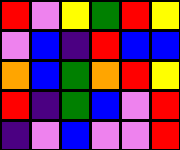[["red", "violet", "yellow", "green", "red", "yellow"], ["violet", "blue", "indigo", "red", "blue", "blue"], ["orange", "blue", "green", "orange", "red", "yellow"], ["red", "indigo", "green", "blue", "violet", "red"], ["indigo", "violet", "blue", "violet", "violet", "red"]]